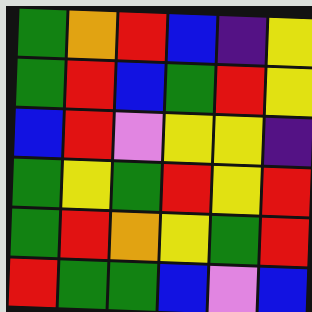[["green", "orange", "red", "blue", "indigo", "yellow"], ["green", "red", "blue", "green", "red", "yellow"], ["blue", "red", "violet", "yellow", "yellow", "indigo"], ["green", "yellow", "green", "red", "yellow", "red"], ["green", "red", "orange", "yellow", "green", "red"], ["red", "green", "green", "blue", "violet", "blue"]]